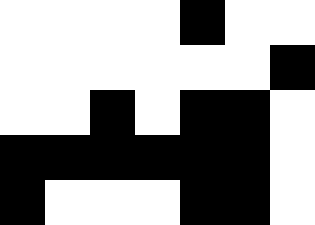[["white", "white", "white", "white", "black", "white", "white"], ["white", "white", "white", "white", "white", "white", "black"], ["white", "white", "black", "white", "black", "black", "white"], ["black", "black", "black", "black", "black", "black", "white"], ["black", "white", "white", "white", "black", "black", "white"]]